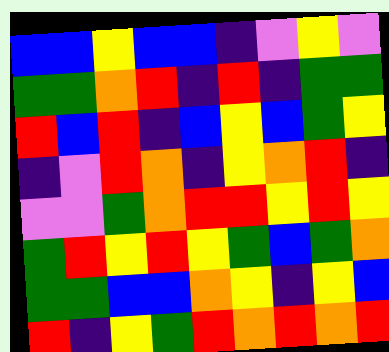[["blue", "blue", "yellow", "blue", "blue", "indigo", "violet", "yellow", "violet"], ["green", "green", "orange", "red", "indigo", "red", "indigo", "green", "green"], ["red", "blue", "red", "indigo", "blue", "yellow", "blue", "green", "yellow"], ["indigo", "violet", "red", "orange", "indigo", "yellow", "orange", "red", "indigo"], ["violet", "violet", "green", "orange", "red", "red", "yellow", "red", "yellow"], ["green", "red", "yellow", "red", "yellow", "green", "blue", "green", "orange"], ["green", "green", "blue", "blue", "orange", "yellow", "indigo", "yellow", "blue"], ["red", "indigo", "yellow", "green", "red", "orange", "red", "orange", "red"]]